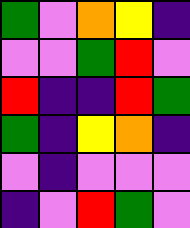[["green", "violet", "orange", "yellow", "indigo"], ["violet", "violet", "green", "red", "violet"], ["red", "indigo", "indigo", "red", "green"], ["green", "indigo", "yellow", "orange", "indigo"], ["violet", "indigo", "violet", "violet", "violet"], ["indigo", "violet", "red", "green", "violet"]]